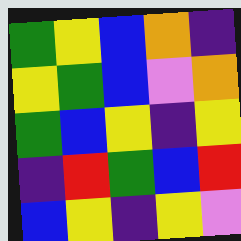[["green", "yellow", "blue", "orange", "indigo"], ["yellow", "green", "blue", "violet", "orange"], ["green", "blue", "yellow", "indigo", "yellow"], ["indigo", "red", "green", "blue", "red"], ["blue", "yellow", "indigo", "yellow", "violet"]]